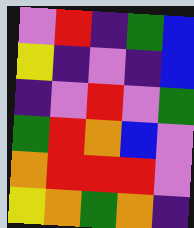[["violet", "red", "indigo", "green", "blue"], ["yellow", "indigo", "violet", "indigo", "blue"], ["indigo", "violet", "red", "violet", "green"], ["green", "red", "orange", "blue", "violet"], ["orange", "red", "red", "red", "violet"], ["yellow", "orange", "green", "orange", "indigo"]]